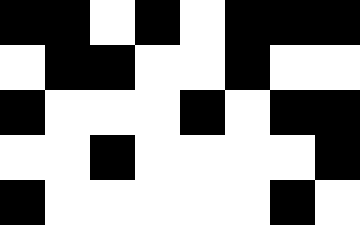[["black", "black", "white", "black", "white", "black", "black", "black"], ["white", "black", "black", "white", "white", "black", "white", "white"], ["black", "white", "white", "white", "black", "white", "black", "black"], ["white", "white", "black", "white", "white", "white", "white", "black"], ["black", "white", "white", "white", "white", "white", "black", "white"]]